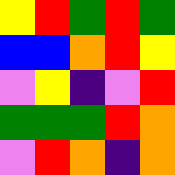[["yellow", "red", "green", "red", "green"], ["blue", "blue", "orange", "red", "yellow"], ["violet", "yellow", "indigo", "violet", "red"], ["green", "green", "green", "red", "orange"], ["violet", "red", "orange", "indigo", "orange"]]